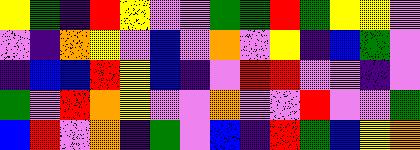[["yellow", "green", "indigo", "red", "yellow", "violet", "violet", "green", "green", "red", "green", "yellow", "yellow", "violet"], ["violet", "indigo", "orange", "yellow", "violet", "blue", "violet", "orange", "violet", "yellow", "indigo", "blue", "green", "violet"], ["indigo", "blue", "blue", "red", "yellow", "blue", "indigo", "violet", "red", "red", "violet", "violet", "indigo", "violet"], ["green", "violet", "red", "orange", "yellow", "violet", "violet", "orange", "violet", "violet", "red", "violet", "violet", "green"], ["blue", "red", "violet", "orange", "indigo", "green", "violet", "blue", "indigo", "red", "green", "blue", "yellow", "orange"]]